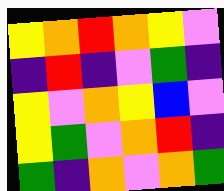[["yellow", "orange", "red", "orange", "yellow", "violet"], ["indigo", "red", "indigo", "violet", "green", "indigo"], ["yellow", "violet", "orange", "yellow", "blue", "violet"], ["yellow", "green", "violet", "orange", "red", "indigo"], ["green", "indigo", "orange", "violet", "orange", "green"]]